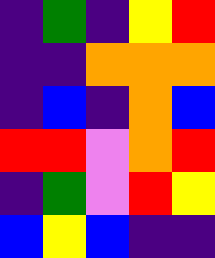[["indigo", "green", "indigo", "yellow", "red"], ["indigo", "indigo", "orange", "orange", "orange"], ["indigo", "blue", "indigo", "orange", "blue"], ["red", "red", "violet", "orange", "red"], ["indigo", "green", "violet", "red", "yellow"], ["blue", "yellow", "blue", "indigo", "indigo"]]